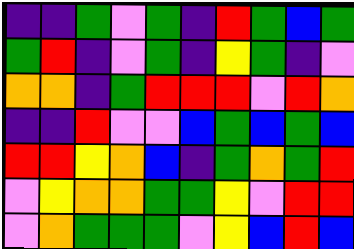[["indigo", "indigo", "green", "violet", "green", "indigo", "red", "green", "blue", "green"], ["green", "red", "indigo", "violet", "green", "indigo", "yellow", "green", "indigo", "violet"], ["orange", "orange", "indigo", "green", "red", "red", "red", "violet", "red", "orange"], ["indigo", "indigo", "red", "violet", "violet", "blue", "green", "blue", "green", "blue"], ["red", "red", "yellow", "orange", "blue", "indigo", "green", "orange", "green", "red"], ["violet", "yellow", "orange", "orange", "green", "green", "yellow", "violet", "red", "red"], ["violet", "orange", "green", "green", "green", "violet", "yellow", "blue", "red", "blue"]]